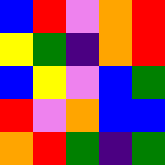[["blue", "red", "violet", "orange", "red"], ["yellow", "green", "indigo", "orange", "red"], ["blue", "yellow", "violet", "blue", "green"], ["red", "violet", "orange", "blue", "blue"], ["orange", "red", "green", "indigo", "green"]]